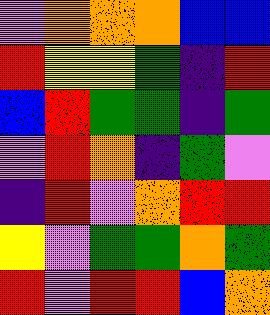[["violet", "orange", "orange", "orange", "blue", "blue"], ["red", "yellow", "yellow", "green", "indigo", "red"], ["blue", "red", "green", "green", "indigo", "green"], ["violet", "red", "orange", "indigo", "green", "violet"], ["indigo", "red", "violet", "orange", "red", "red"], ["yellow", "violet", "green", "green", "orange", "green"], ["red", "violet", "red", "red", "blue", "orange"]]